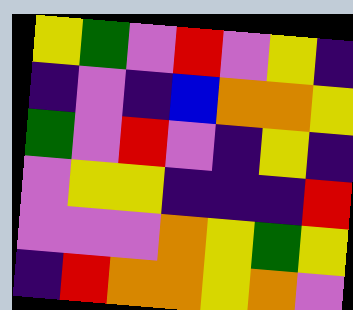[["yellow", "green", "violet", "red", "violet", "yellow", "indigo"], ["indigo", "violet", "indigo", "blue", "orange", "orange", "yellow"], ["green", "violet", "red", "violet", "indigo", "yellow", "indigo"], ["violet", "yellow", "yellow", "indigo", "indigo", "indigo", "red"], ["violet", "violet", "violet", "orange", "yellow", "green", "yellow"], ["indigo", "red", "orange", "orange", "yellow", "orange", "violet"]]